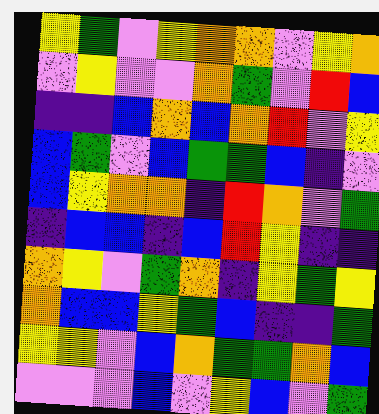[["yellow", "green", "violet", "yellow", "orange", "orange", "violet", "yellow", "orange"], ["violet", "yellow", "violet", "violet", "orange", "green", "violet", "red", "blue"], ["indigo", "indigo", "blue", "orange", "blue", "orange", "red", "violet", "yellow"], ["blue", "green", "violet", "blue", "green", "green", "blue", "indigo", "violet"], ["blue", "yellow", "orange", "orange", "indigo", "red", "orange", "violet", "green"], ["indigo", "blue", "blue", "indigo", "blue", "red", "yellow", "indigo", "indigo"], ["orange", "yellow", "violet", "green", "orange", "indigo", "yellow", "green", "yellow"], ["orange", "blue", "blue", "yellow", "green", "blue", "indigo", "indigo", "green"], ["yellow", "yellow", "violet", "blue", "orange", "green", "green", "orange", "blue"], ["violet", "violet", "violet", "blue", "violet", "yellow", "blue", "violet", "green"]]